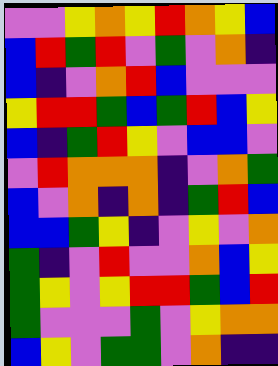[["violet", "violet", "yellow", "orange", "yellow", "red", "orange", "yellow", "blue"], ["blue", "red", "green", "red", "violet", "green", "violet", "orange", "indigo"], ["blue", "indigo", "violet", "orange", "red", "blue", "violet", "violet", "violet"], ["yellow", "red", "red", "green", "blue", "green", "red", "blue", "yellow"], ["blue", "indigo", "green", "red", "yellow", "violet", "blue", "blue", "violet"], ["violet", "red", "orange", "orange", "orange", "indigo", "violet", "orange", "green"], ["blue", "violet", "orange", "indigo", "orange", "indigo", "green", "red", "blue"], ["blue", "blue", "green", "yellow", "indigo", "violet", "yellow", "violet", "orange"], ["green", "indigo", "violet", "red", "violet", "violet", "orange", "blue", "yellow"], ["green", "yellow", "violet", "yellow", "red", "red", "green", "blue", "red"], ["green", "violet", "violet", "violet", "green", "violet", "yellow", "orange", "orange"], ["blue", "yellow", "violet", "green", "green", "violet", "orange", "indigo", "indigo"]]